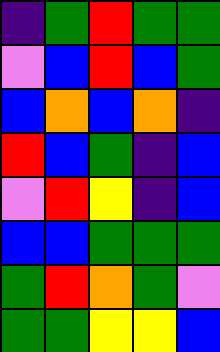[["indigo", "green", "red", "green", "green"], ["violet", "blue", "red", "blue", "green"], ["blue", "orange", "blue", "orange", "indigo"], ["red", "blue", "green", "indigo", "blue"], ["violet", "red", "yellow", "indigo", "blue"], ["blue", "blue", "green", "green", "green"], ["green", "red", "orange", "green", "violet"], ["green", "green", "yellow", "yellow", "blue"]]